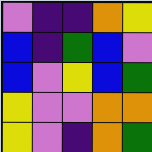[["violet", "indigo", "indigo", "orange", "yellow"], ["blue", "indigo", "green", "blue", "violet"], ["blue", "violet", "yellow", "blue", "green"], ["yellow", "violet", "violet", "orange", "orange"], ["yellow", "violet", "indigo", "orange", "green"]]